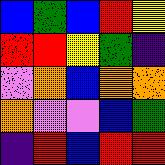[["blue", "green", "blue", "red", "yellow"], ["red", "red", "yellow", "green", "indigo"], ["violet", "orange", "blue", "orange", "orange"], ["orange", "violet", "violet", "blue", "green"], ["indigo", "red", "blue", "red", "red"]]